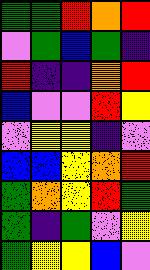[["green", "green", "red", "orange", "red"], ["violet", "green", "blue", "green", "indigo"], ["red", "indigo", "indigo", "orange", "red"], ["blue", "violet", "violet", "red", "yellow"], ["violet", "yellow", "yellow", "indigo", "violet"], ["blue", "blue", "yellow", "orange", "red"], ["green", "orange", "yellow", "red", "green"], ["green", "indigo", "green", "violet", "yellow"], ["green", "yellow", "yellow", "blue", "violet"]]